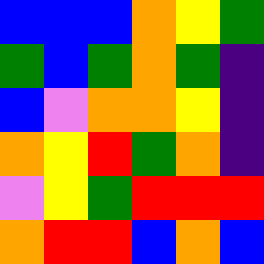[["blue", "blue", "blue", "orange", "yellow", "green"], ["green", "blue", "green", "orange", "green", "indigo"], ["blue", "violet", "orange", "orange", "yellow", "indigo"], ["orange", "yellow", "red", "green", "orange", "indigo"], ["violet", "yellow", "green", "red", "red", "red"], ["orange", "red", "red", "blue", "orange", "blue"]]